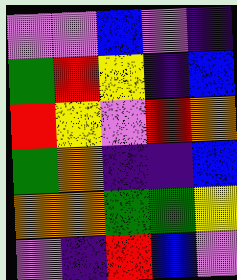[["violet", "violet", "blue", "violet", "indigo"], ["green", "red", "yellow", "indigo", "blue"], ["red", "yellow", "violet", "red", "orange"], ["green", "orange", "indigo", "indigo", "blue"], ["orange", "orange", "green", "green", "yellow"], ["violet", "indigo", "red", "blue", "violet"]]